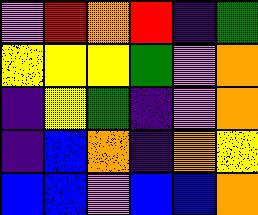[["violet", "red", "orange", "red", "indigo", "green"], ["yellow", "yellow", "yellow", "green", "violet", "orange"], ["indigo", "yellow", "green", "indigo", "violet", "orange"], ["indigo", "blue", "orange", "indigo", "orange", "yellow"], ["blue", "blue", "violet", "blue", "blue", "orange"]]